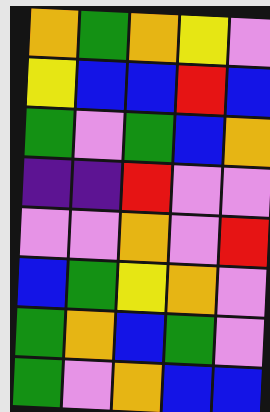[["orange", "green", "orange", "yellow", "violet"], ["yellow", "blue", "blue", "red", "blue"], ["green", "violet", "green", "blue", "orange"], ["indigo", "indigo", "red", "violet", "violet"], ["violet", "violet", "orange", "violet", "red"], ["blue", "green", "yellow", "orange", "violet"], ["green", "orange", "blue", "green", "violet"], ["green", "violet", "orange", "blue", "blue"]]